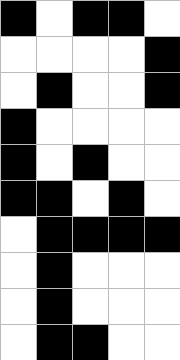[["black", "white", "black", "black", "white"], ["white", "white", "white", "white", "black"], ["white", "black", "white", "white", "black"], ["black", "white", "white", "white", "white"], ["black", "white", "black", "white", "white"], ["black", "black", "white", "black", "white"], ["white", "black", "black", "black", "black"], ["white", "black", "white", "white", "white"], ["white", "black", "white", "white", "white"], ["white", "black", "black", "white", "white"]]